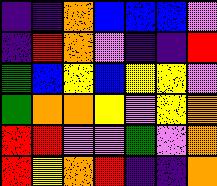[["indigo", "indigo", "orange", "blue", "blue", "blue", "violet"], ["indigo", "red", "orange", "violet", "indigo", "indigo", "red"], ["green", "blue", "yellow", "blue", "yellow", "yellow", "violet"], ["green", "orange", "orange", "yellow", "violet", "yellow", "orange"], ["red", "red", "violet", "violet", "green", "violet", "orange"], ["red", "yellow", "orange", "red", "indigo", "indigo", "orange"]]